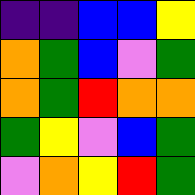[["indigo", "indigo", "blue", "blue", "yellow"], ["orange", "green", "blue", "violet", "green"], ["orange", "green", "red", "orange", "orange"], ["green", "yellow", "violet", "blue", "green"], ["violet", "orange", "yellow", "red", "green"]]